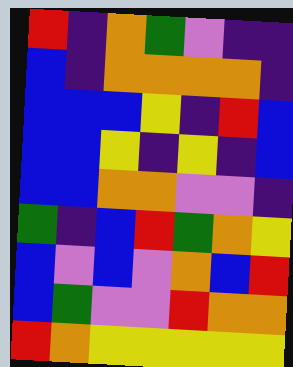[["red", "indigo", "orange", "green", "violet", "indigo", "indigo"], ["blue", "indigo", "orange", "orange", "orange", "orange", "indigo"], ["blue", "blue", "blue", "yellow", "indigo", "red", "blue"], ["blue", "blue", "yellow", "indigo", "yellow", "indigo", "blue"], ["blue", "blue", "orange", "orange", "violet", "violet", "indigo"], ["green", "indigo", "blue", "red", "green", "orange", "yellow"], ["blue", "violet", "blue", "violet", "orange", "blue", "red"], ["blue", "green", "violet", "violet", "red", "orange", "orange"], ["red", "orange", "yellow", "yellow", "yellow", "yellow", "yellow"]]